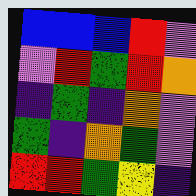[["blue", "blue", "blue", "red", "violet"], ["violet", "red", "green", "red", "orange"], ["indigo", "green", "indigo", "orange", "violet"], ["green", "indigo", "orange", "green", "violet"], ["red", "red", "green", "yellow", "indigo"]]